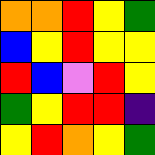[["orange", "orange", "red", "yellow", "green"], ["blue", "yellow", "red", "yellow", "yellow"], ["red", "blue", "violet", "red", "yellow"], ["green", "yellow", "red", "red", "indigo"], ["yellow", "red", "orange", "yellow", "green"]]